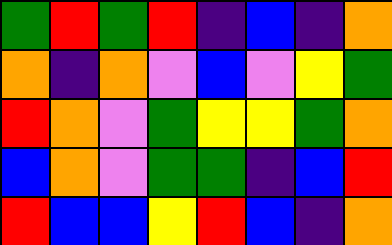[["green", "red", "green", "red", "indigo", "blue", "indigo", "orange"], ["orange", "indigo", "orange", "violet", "blue", "violet", "yellow", "green"], ["red", "orange", "violet", "green", "yellow", "yellow", "green", "orange"], ["blue", "orange", "violet", "green", "green", "indigo", "blue", "red"], ["red", "blue", "blue", "yellow", "red", "blue", "indigo", "orange"]]